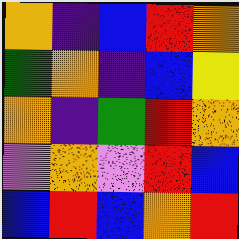[["orange", "indigo", "blue", "red", "orange"], ["green", "orange", "indigo", "blue", "yellow"], ["orange", "indigo", "green", "red", "orange"], ["violet", "orange", "violet", "red", "blue"], ["blue", "red", "blue", "orange", "red"]]